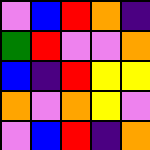[["violet", "blue", "red", "orange", "indigo"], ["green", "red", "violet", "violet", "orange"], ["blue", "indigo", "red", "yellow", "yellow"], ["orange", "violet", "orange", "yellow", "violet"], ["violet", "blue", "red", "indigo", "orange"]]